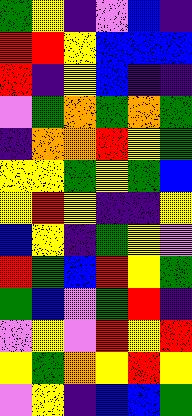[["green", "yellow", "indigo", "violet", "blue", "indigo"], ["red", "red", "yellow", "blue", "blue", "blue"], ["red", "indigo", "yellow", "blue", "indigo", "indigo"], ["violet", "green", "orange", "green", "orange", "green"], ["indigo", "orange", "orange", "red", "yellow", "green"], ["yellow", "yellow", "green", "yellow", "green", "blue"], ["yellow", "red", "yellow", "indigo", "indigo", "yellow"], ["blue", "yellow", "indigo", "green", "yellow", "violet"], ["red", "green", "blue", "red", "yellow", "green"], ["green", "blue", "violet", "green", "red", "indigo"], ["violet", "yellow", "violet", "red", "yellow", "red"], ["yellow", "green", "orange", "yellow", "red", "yellow"], ["violet", "yellow", "indigo", "blue", "blue", "green"]]